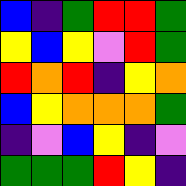[["blue", "indigo", "green", "red", "red", "green"], ["yellow", "blue", "yellow", "violet", "red", "green"], ["red", "orange", "red", "indigo", "yellow", "orange"], ["blue", "yellow", "orange", "orange", "orange", "green"], ["indigo", "violet", "blue", "yellow", "indigo", "violet"], ["green", "green", "green", "red", "yellow", "indigo"]]